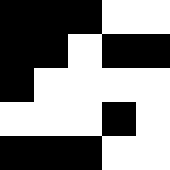[["black", "black", "black", "white", "white"], ["black", "black", "white", "black", "black"], ["black", "white", "white", "white", "white"], ["white", "white", "white", "black", "white"], ["black", "black", "black", "white", "white"]]